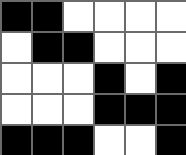[["black", "black", "white", "white", "white", "white"], ["white", "black", "black", "white", "white", "white"], ["white", "white", "white", "black", "white", "black"], ["white", "white", "white", "black", "black", "black"], ["black", "black", "black", "white", "white", "black"]]